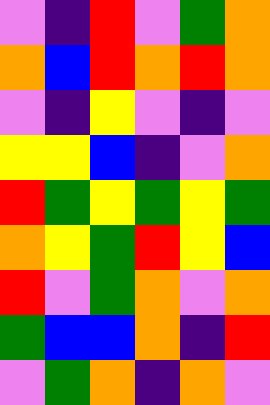[["violet", "indigo", "red", "violet", "green", "orange"], ["orange", "blue", "red", "orange", "red", "orange"], ["violet", "indigo", "yellow", "violet", "indigo", "violet"], ["yellow", "yellow", "blue", "indigo", "violet", "orange"], ["red", "green", "yellow", "green", "yellow", "green"], ["orange", "yellow", "green", "red", "yellow", "blue"], ["red", "violet", "green", "orange", "violet", "orange"], ["green", "blue", "blue", "orange", "indigo", "red"], ["violet", "green", "orange", "indigo", "orange", "violet"]]